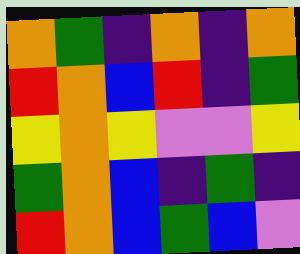[["orange", "green", "indigo", "orange", "indigo", "orange"], ["red", "orange", "blue", "red", "indigo", "green"], ["yellow", "orange", "yellow", "violet", "violet", "yellow"], ["green", "orange", "blue", "indigo", "green", "indigo"], ["red", "orange", "blue", "green", "blue", "violet"]]